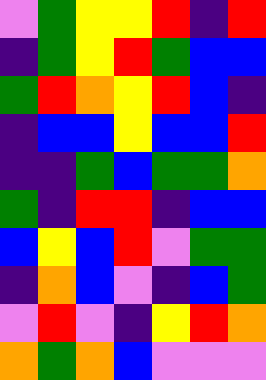[["violet", "green", "yellow", "yellow", "red", "indigo", "red"], ["indigo", "green", "yellow", "red", "green", "blue", "blue"], ["green", "red", "orange", "yellow", "red", "blue", "indigo"], ["indigo", "blue", "blue", "yellow", "blue", "blue", "red"], ["indigo", "indigo", "green", "blue", "green", "green", "orange"], ["green", "indigo", "red", "red", "indigo", "blue", "blue"], ["blue", "yellow", "blue", "red", "violet", "green", "green"], ["indigo", "orange", "blue", "violet", "indigo", "blue", "green"], ["violet", "red", "violet", "indigo", "yellow", "red", "orange"], ["orange", "green", "orange", "blue", "violet", "violet", "violet"]]